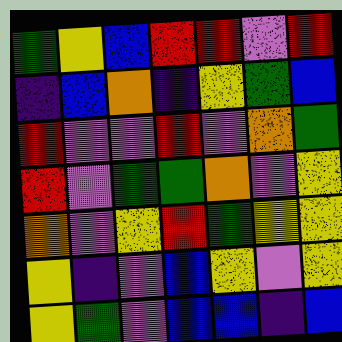[["green", "yellow", "blue", "red", "red", "violet", "red"], ["indigo", "blue", "orange", "indigo", "yellow", "green", "blue"], ["red", "violet", "violet", "red", "violet", "orange", "green"], ["red", "violet", "green", "green", "orange", "violet", "yellow"], ["orange", "violet", "yellow", "red", "green", "yellow", "yellow"], ["yellow", "indigo", "violet", "blue", "yellow", "violet", "yellow"], ["yellow", "green", "violet", "blue", "blue", "indigo", "blue"]]